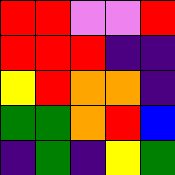[["red", "red", "violet", "violet", "red"], ["red", "red", "red", "indigo", "indigo"], ["yellow", "red", "orange", "orange", "indigo"], ["green", "green", "orange", "red", "blue"], ["indigo", "green", "indigo", "yellow", "green"]]